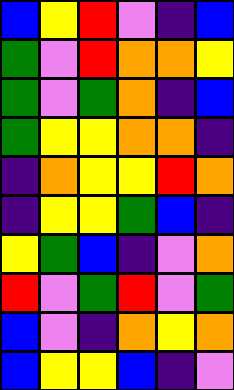[["blue", "yellow", "red", "violet", "indigo", "blue"], ["green", "violet", "red", "orange", "orange", "yellow"], ["green", "violet", "green", "orange", "indigo", "blue"], ["green", "yellow", "yellow", "orange", "orange", "indigo"], ["indigo", "orange", "yellow", "yellow", "red", "orange"], ["indigo", "yellow", "yellow", "green", "blue", "indigo"], ["yellow", "green", "blue", "indigo", "violet", "orange"], ["red", "violet", "green", "red", "violet", "green"], ["blue", "violet", "indigo", "orange", "yellow", "orange"], ["blue", "yellow", "yellow", "blue", "indigo", "violet"]]